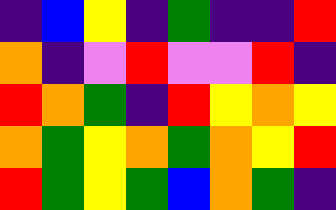[["indigo", "blue", "yellow", "indigo", "green", "indigo", "indigo", "red"], ["orange", "indigo", "violet", "red", "violet", "violet", "red", "indigo"], ["red", "orange", "green", "indigo", "red", "yellow", "orange", "yellow"], ["orange", "green", "yellow", "orange", "green", "orange", "yellow", "red"], ["red", "green", "yellow", "green", "blue", "orange", "green", "indigo"]]